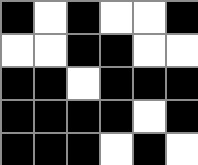[["black", "white", "black", "white", "white", "black"], ["white", "white", "black", "black", "white", "white"], ["black", "black", "white", "black", "black", "black"], ["black", "black", "black", "black", "white", "black"], ["black", "black", "black", "white", "black", "white"]]